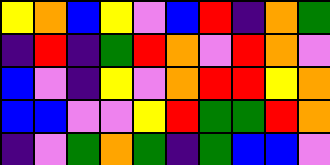[["yellow", "orange", "blue", "yellow", "violet", "blue", "red", "indigo", "orange", "green"], ["indigo", "red", "indigo", "green", "red", "orange", "violet", "red", "orange", "violet"], ["blue", "violet", "indigo", "yellow", "violet", "orange", "red", "red", "yellow", "orange"], ["blue", "blue", "violet", "violet", "yellow", "red", "green", "green", "red", "orange"], ["indigo", "violet", "green", "orange", "green", "indigo", "green", "blue", "blue", "violet"]]